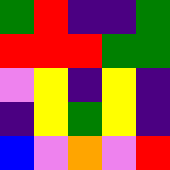[["green", "red", "indigo", "indigo", "green"], ["red", "red", "red", "green", "green"], ["violet", "yellow", "indigo", "yellow", "indigo"], ["indigo", "yellow", "green", "yellow", "indigo"], ["blue", "violet", "orange", "violet", "red"]]